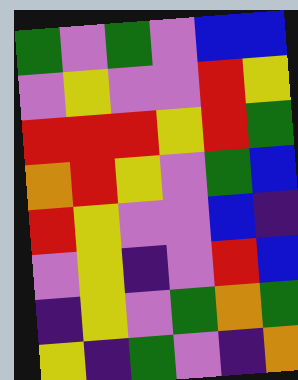[["green", "violet", "green", "violet", "blue", "blue"], ["violet", "yellow", "violet", "violet", "red", "yellow"], ["red", "red", "red", "yellow", "red", "green"], ["orange", "red", "yellow", "violet", "green", "blue"], ["red", "yellow", "violet", "violet", "blue", "indigo"], ["violet", "yellow", "indigo", "violet", "red", "blue"], ["indigo", "yellow", "violet", "green", "orange", "green"], ["yellow", "indigo", "green", "violet", "indigo", "orange"]]